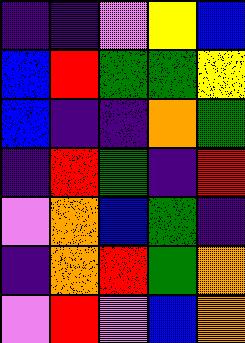[["indigo", "indigo", "violet", "yellow", "blue"], ["blue", "red", "green", "green", "yellow"], ["blue", "indigo", "indigo", "orange", "green"], ["indigo", "red", "green", "indigo", "red"], ["violet", "orange", "blue", "green", "indigo"], ["indigo", "orange", "red", "green", "orange"], ["violet", "red", "violet", "blue", "orange"]]